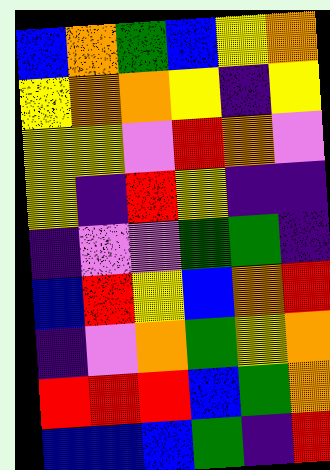[["blue", "orange", "green", "blue", "yellow", "orange"], ["yellow", "orange", "orange", "yellow", "indigo", "yellow"], ["yellow", "yellow", "violet", "red", "orange", "violet"], ["yellow", "indigo", "red", "yellow", "indigo", "indigo"], ["indigo", "violet", "violet", "green", "green", "indigo"], ["blue", "red", "yellow", "blue", "orange", "red"], ["indigo", "violet", "orange", "green", "yellow", "orange"], ["red", "red", "red", "blue", "green", "orange"], ["blue", "blue", "blue", "green", "indigo", "red"]]